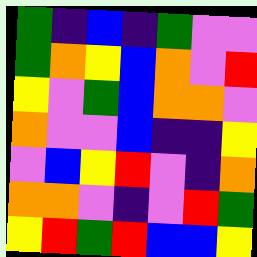[["green", "indigo", "blue", "indigo", "green", "violet", "violet"], ["green", "orange", "yellow", "blue", "orange", "violet", "red"], ["yellow", "violet", "green", "blue", "orange", "orange", "violet"], ["orange", "violet", "violet", "blue", "indigo", "indigo", "yellow"], ["violet", "blue", "yellow", "red", "violet", "indigo", "orange"], ["orange", "orange", "violet", "indigo", "violet", "red", "green"], ["yellow", "red", "green", "red", "blue", "blue", "yellow"]]